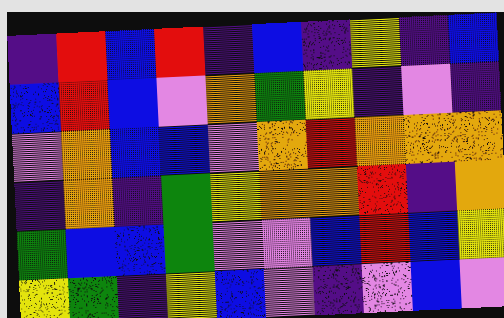[["indigo", "red", "blue", "red", "indigo", "blue", "indigo", "yellow", "indigo", "blue"], ["blue", "red", "blue", "violet", "orange", "green", "yellow", "indigo", "violet", "indigo"], ["violet", "orange", "blue", "blue", "violet", "orange", "red", "orange", "orange", "orange"], ["indigo", "orange", "indigo", "green", "yellow", "orange", "orange", "red", "indigo", "orange"], ["green", "blue", "blue", "green", "violet", "violet", "blue", "red", "blue", "yellow"], ["yellow", "green", "indigo", "yellow", "blue", "violet", "indigo", "violet", "blue", "violet"]]